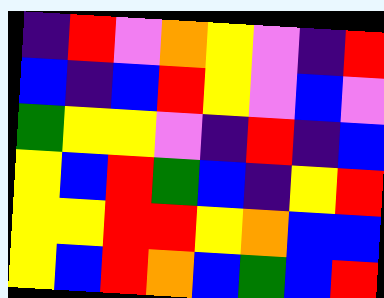[["indigo", "red", "violet", "orange", "yellow", "violet", "indigo", "red"], ["blue", "indigo", "blue", "red", "yellow", "violet", "blue", "violet"], ["green", "yellow", "yellow", "violet", "indigo", "red", "indigo", "blue"], ["yellow", "blue", "red", "green", "blue", "indigo", "yellow", "red"], ["yellow", "yellow", "red", "red", "yellow", "orange", "blue", "blue"], ["yellow", "blue", "red", "orange", "blue", "green", "blue", "red"]]